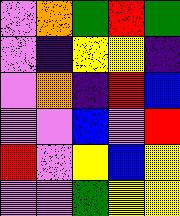[["violet", "orange", "green", "red", "green"], ["violet", "indigo", "yellow", "yellow", "indigo"], ["violet", "orange", "indigo", "red", "blue"], ["violet", "violet", "blue", "violet", "red"], ["red", "violet", "yellow", "blue", "yellow"], ["violet", "violet", "green", "yellow", "yellow"]]